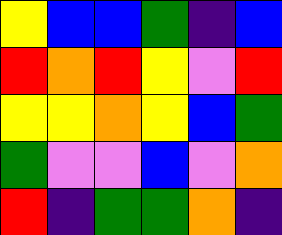[["yellow", "blue", "blue", "green", "indigo", "blue"], ["red", "orange", "red", "yellow", "violet", "red"], ["yellow", "yellow", "orange", "yellow", "blue", "green"], ["green", "violet", "violet", "blue", "violet", "orange"], ["red", "indigo", "green", "green", "orange", "indigo"]]